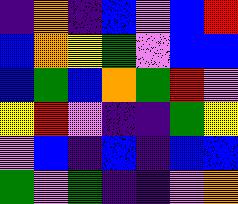[["indigo", "orange", "indigo", "blue", "violet", "blue", "red"], ["blue", "orange", "yellow", "green", "violet", "blue", "blue"], ["blue", "green", "blue", "orange", "green", "red", "violet"], ["yellow", "red", "violet", "indigo", "indigo", "green", "yellow"], ["violet", "blue", "indigo", "blue", "indigo", "blue", "blue"], ["green", "violet", "green", "indigo", "indigo", "violet", "orange"]]